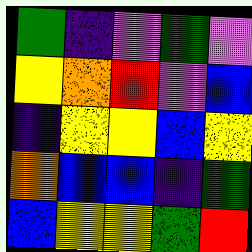[["green", "indigo", "violet", "green", "violet"], ["yellow", "orange", "red", "violet", "blue"], ["indigo", "yellow", "yellow", "blue", "yellow"], ["orange", "blue", "blue", "indigo", "green"], ["blue", "yellow", "yellow", "green", "red"]]